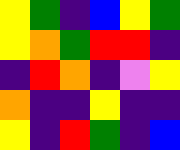[["yellow", "green", "indigo", "blue", "yellow", "green"], ["yellow", "orange", "green", "red", "red", "indigo"], ["indigo", "red", "orange", "indigo", "violet", "yellow"], ["orange", "indigo", "indigo", "yellow", "indigo", "indigo"], ["yellow", "indigo", "red", "green", "indigo", "blue"]]